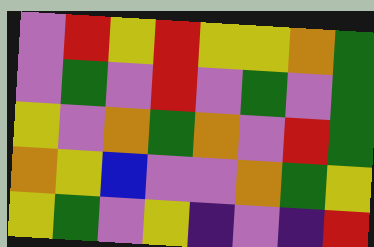[["violet", "red", "yellow", "red", "yellow", "yellow", "orange", "green"], ["violet", "green", "violet", "red", "violet", "green", "violet", "green"], ["yellow", "violet", "orange", "green", "orange", "violet", "red", "green"], ["orange", "yellow", "blue", "violet", "violet", "orange", "green", "yellow"], ["yellow", "green", "violet", "yellow", "indigo", "violet", "indigo", "red"]]